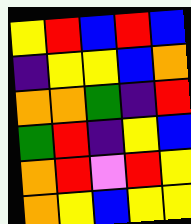[["yellow", "red", "blue", "red", "blue"], ["indigo", "yellow", "yellow", "blue", "orange"], ["orange", "orange", "green", "indigo", "red"], ["green", "red", "indigo", "yellow", "blue"], ["orange", "red", "violet", "red", "yellow"], ["orange", "yellow", "blue", "yellow", "yellow"]]